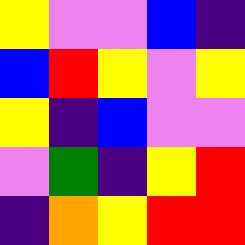[["yellow", "violet", "violet", "blue", "indigo"], ["blue", "red", "yellow", "violet", "yellow"], ["yellow", "indigo", "blue", "violet", "violet"], ["violet", "green", "indigo", "yellow", "red"], ["indigo", "orange", "yellow", "red", "red"]]